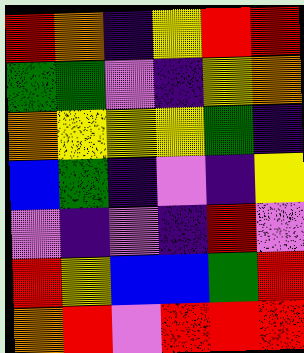[["red", "orange", "indigo", "yellow", "red", "red"], ["green", "green", "violet", "indigo", "yellow", "orange"], ["orange", "yellow", "yellow", "yellow", "green", "indigo"], ["blue", "green", "indigo", "violet", "indigo", "yellow"], ["violet", "indigo", "violet", "indigo", "red", "violet"], ["red", "yellow", "blue", "blue", "green", "red"], ["orange", "red", "violet", "red", "red", "red"]]